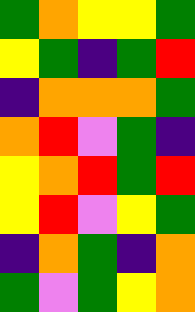[["green", "orange", "yellow", "yellow", "green"], ["yellow", "green", "indigo", "green", "red"], ["indigo", "orange", "orange", "orange", "green"], ["orange", "red", "violet", "green", "indigo"], ["yellow", "orange", "red", "green", "red"], ["yellow", "red", "violet", "yellow", "green"], ["indigo", "orange", "green", "indigo", "orange"], ["green", "violet", "green", "yellow", "orange"]]